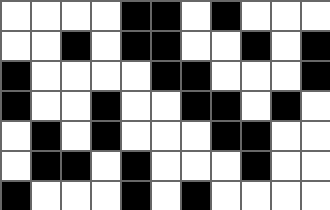[["white", "white", "white", "white", "black", "black", "white", "black", "white", "white", "white"], ["white", "white", "black", "white", "black", "black", "white", "white", "black", "white", "black"], ["black", "white", "white", "white", "white", "black", "black", "white", "white", "white", "black"], ["black", "white", "white", "black", "white", "white", "black", "black", "white", "black", "white"], ["white", "black", "white", "black", "white", "white", "white", "black", "black", "white", "white"], ["white", "black", "black", "white", "black", "white", "white", "white", "black", "white", "white"], ["black", "white", "white", "white", "black", "white", "black", "white", "white", "white", "white"]]